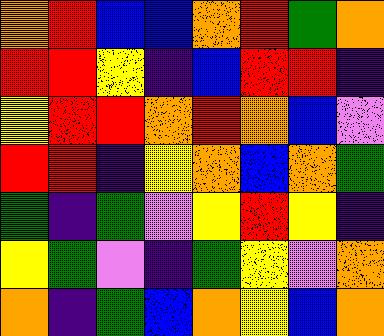[["orange", "red", "blue", "blue", "orange", "red", "green", "orange"], ["red", "red", "yellow", "indigo", "blue", "red", "red", "indigo"], ["yellow", "red", "red", "orange", "red", "orange", "blue", "violet"], ["red", "red", "indigo", "yellow", "orange", "blue", "orange", "green"], ["green", "indigo", "green", "violet", "yellow", "red", "yellow", "indigo"], ["yellow", "green", "violet", "indigo", "green", "yellow", "violet", "orange"], ["orange", "indigo", "green", "blue", "orange", "yellow", "blue", "orange"]]